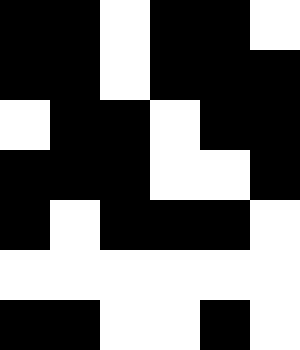[["black", "black", "white", "black", "black", "white"], ["black", "black", "white", "black", "black", "black"], ["white", "black", "black", "white", "black", "black"], ["black", "black", "black", "white", "white", "black"], ["black", "white", "black", "black", "black", "white"], ["white", "white", "white", "white", "white", "white"], ["black", "black", "white", "white", "black", "white"]]